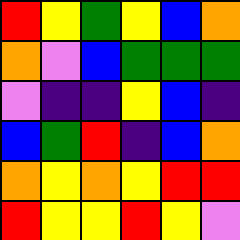[["red", "yellow", "green", "yellow", "blue", "orange"], ["orange", "violet", "blue", "green", "green", "green"], ["violet", "indigo", "indigo", "yellow", "blue", "indigo"], ["blue", "green", "red", "indigo", "blue", "orange"], ["orange", "yellow", "orange", "yellow", "red", "red"], ["red", "yellow", "yellow", "red", "yellow", "violet"]]